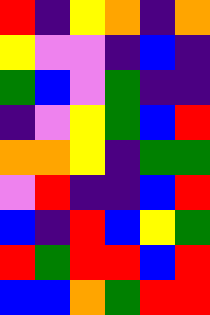[["red", "indigo", "yellow", "orange", "indigo", "orange"], ["yellow", "violet", "violet", "indigo", "blue", "indigo"], ["green", "blue", "violet", "green", "indigo", "indigo"], ["indigo", "violet", "yellow", "green", "blue", "red"], ["orange", "orange", "yellow", "indigo", "green", "green"], ["violet", "red", "indigo", "indigo", "blue", "red"], ["blue", "indigo", "red", "blue", "yellow", "green"], ["red", "green", "red", "red", "blue", "red"], ["blue", "blue", "orange", "green", "red", "red"]]